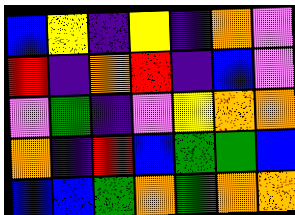[["blue", "yellow", "indigo", "yellow", "indigo", "orange", "violet"], ["red", "indigo", "orange", "red", "indigo", "blue", "violet"], ["violet", "green", "indigo", "violet", "yellow", "orange", "orange"], ["orange", "indigo", "red", "blue", "green", "green", "blue"], ["blue", "blue", "green", "orange", "green", "orange", "orange"]]